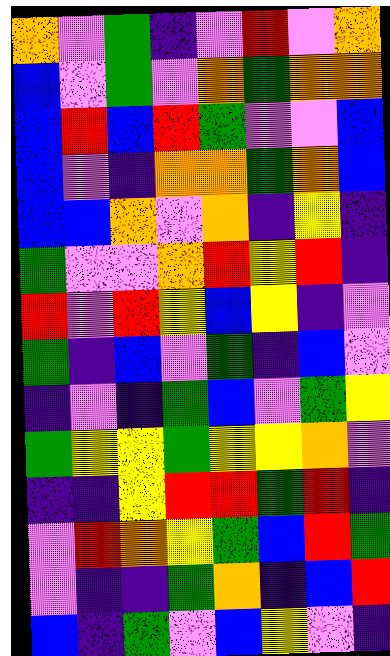[["orange", "violet", "green", "indigo", "violet", "red", "violet", "orange"], ["blue", "violet", "green", "violet", "orange", "green", "orange", "orange"], ["blue", "red", "blue", "red", "green", "violet", "violet", "blue"], ["blue", "violet", "indigo", "orange", "orange", "green", "orange", "blue"], ["blue", "blue", "orange", "violet", "orange", "indigo", "yellow", "indigo"], ["green", "violet", "violet", "orange", "red", "yellow", "red", "indigo"], ["red", "violet", "red", "yellow", "blue", "yellow", "indigo", "violet"], ["green", "indigo", "blue", "violet", "green", "indigo", "blue", "violet"], ["indigo", "violet", "indigo", "green", "blue", "violet", "green", "yellow"], ["green", "yellow", "yellow", "green", "yellow", "yellow", "orange", "violet"], ["indigo", "indigo", "yellow", "red", "red", "green", "red", "indigo"], ["violet", "red", "orange", "yellow", "green", "blue", "red", "green"], ["violet", "indigo", "indigo", "green", "orange", "indigo", "blue", "red"], ["blue", "indigo", "green", "violet", "blue", "yellow", "violet", "indigo"]]